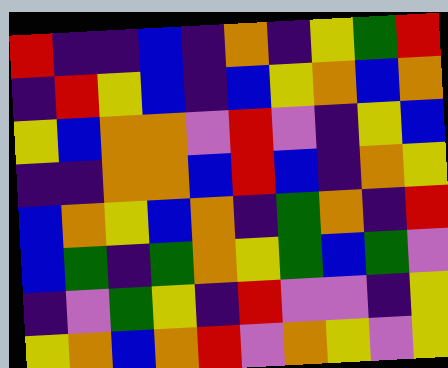[["red", "indigo", "indigo", "blue", "indigo", "orange", "indigo", "yellow", "green", "red"], ["indigo", "red", "yellow", "blue", "indigo", "blue", "yellow", "orange", "blue", "orange"], ["yellow", "blue", "orange", "orange", "violet", "red", "violet", "indigo", "yellow", "blue"], ["indigo", "indigo", "orange", "orange", "blue", "red", "blue", "indigo", "orange", "yellow"], ["blue", "orange", "yellow", "blue", "orange", "indigo", "green", "orange", "indigo", "red"], ["blue", "green", "indigo", "green", "orange", "yellow", "green", "blue", "green", "violet"], ["indigo", "violet", "green", "yellow", "indigo", "red", "violet", "violet", "indigo", "yellow"], ["yellow", "orange", "blue", "orange", "red", "violet", "orange", "yellow", "violet", "yellow"]]